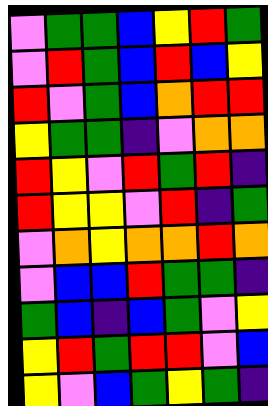[["violet", "green", "green", "blue", "yellow", "red", "green"], ["violet", "red", "green", "blue", "red", "blue", "yellow"], ["red", "violet", "green", "blue", "orange", "red", "red"], ["yellow", "green", "green", "indigo", "violet", "orange", "orange"], ["red", "yellow", "violet", "red", "green", "red", "indigo"], ["red", "yellow", "yellow", "violet", "red", "indigo", "green"], ["violet", "orange", "yellow", "orange", "orange", "red", "orange"], ["violet", "blue", "blue", "red", "green", "green", "indigo"], ["green", "blue", "indigo", "blue", "green", "violet", "yellow"], ["yellow", "red", "green", "red", "red", "violet", "blue"], ["yellow", "violet", "blue", "green", "yellow", "green", "indigo"]]